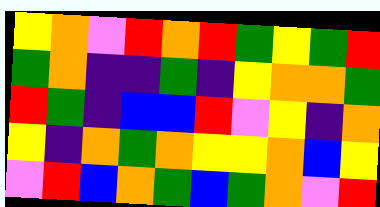[["yellow", "orange", "violet", "red", "orange", "red", "green", "yellow", "green", "red"], ["green", "orange", "indigo", "indigo", "green", "indigo", "yellow", "orange", "orange", "green"], ["red", "green", "indigo", "blue", "blue", "red", "violet", "yellow", "indigo", "orange"], ["yellow", "indigo", "orange", "green", "orange", "yellow", "yellow", "orange", "blue", "yellow"], ["violet", "red", "blue", "orange", "green", "blue", "green", "orange", "violet", "red"]]